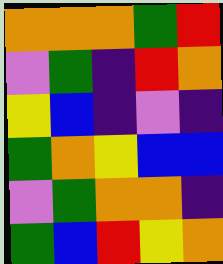[["orange", "orange", "orange", "green", "red"], ["violet", "green", "indigo", "red", "orange"], ["yellow", "blue", "indigo", "violet", "indigo"], ["green", "orange", "yellow", "blue", "blue"], ["violet", "green", "orange", "orange", "indigo"], ["green", "blue", "red", "yellow", "orange"]]